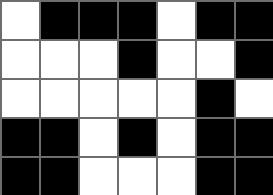[["white", "black", "black", "black", "white", "black", "black"], ["white", "white", "white", "black", "white", "white", "black"], ["white", "white", "white", "white", "white", "black", "white"], ["black", "black", "white", "black", "white", "black", "black"], ["black", "black", "white", "white", "white", "black", "black"]]